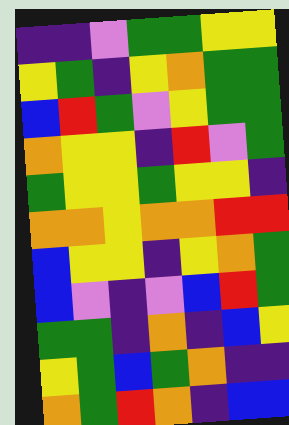[["indigo", "indigo", "violet", "green", "green", "yellow", "yellow"], ["yellow", "green", "indigo", "yellow", "orange", "green", "green"], ["blue", "red", "green", "violet", "yellow", "green", "green"], ["orange", "yellow", "yellow", "indigo", "red", "violet", "green"], ["green", "yellow", "yellow", "green", "yellow", "yellow", "indigo"], ["orange", "orange", "yellow", "orange", "orange", "red", "red"], ["blue", "yellow", "yellow", "indigo", "yellow", "orange", "green"], ["blue", "violet", "indigo", "violet", "blue", "red", "green"], ["green", "green", "indigo", "orange", "indigo", "blue", "yellow"], ["yellow", "green", "blue", "green", "orange", "indigo", "indigo"], ["orange", "green", "red", "orange", "indigo", "blue", "blue"]]